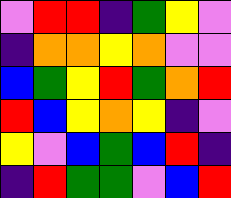[["violet", "red", "red", "indigo", "green", "yellow", "violet"], ["indigo", "orange", "orange", "yellow", "orange", "violet", "violet"], ["blue", "green", "yellow", "red", "green", "orange", "red"], ["red", "blue", "yellow", "orange", "yellow", "indigo", "violet"], ["yellow", "violet", "blue", "green", "blue", "red", "indigo"], ["indigo", "red", "green", "green", "violet", "blue", "red"]]